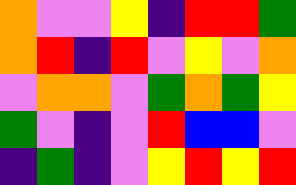[["orange", "violet", "violet", "yellow", "indigo", "red", "red", "green"], ["orange", "red", "indigo", "red", "violet", "yellow", "violet", "orange"], ["violet", "orange", "orange", "violet", "green", "orange", "green", "yellow"], ["green", "violet", "indigo", "violet", "red", "blue", "blue", "violet"], ["indigo", "green", "indigo", "violet", "yellow", "red", "yellow", "red"]]